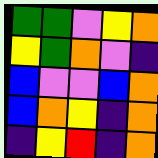[["green", "green", "violet", "yellow", "orange"], ["yellow", "green", "orange", "violet", "indigo"], ["blue", "violet", "violet", "blue", "orange"], ["blue", "orange", "yellow", "indigo", "orange"], ["indigo", "yellow", "red", "indigo", "orange"]]